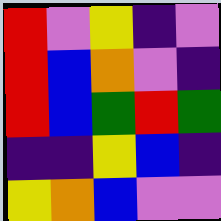[["red", "violet", "yellow", "indigo", "violet"], ["red", "blue", "orange", "violet", "indigo"], ["red", "blue", "green", "red", "green"], ["indigo", "indigo", "yellow", "blue", "indigo"], ["yellow", "orange", "blue", "violet", "violet"]]